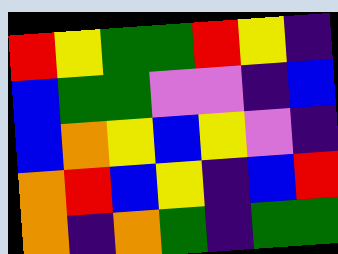[["red", "yellow", "green", "green", "red", "yellow", "indigo"], ["blue", "green", "green", "violet", "violet", "indigo", "blue"], ["blue", "orange", "yellow", "blue", "yellow", "violet", "indigo"], ["orange", "red", "blue", "yellow", "indigo", "blue", "red"], ["orange", "indigo", "orange", "green", "indigo", "green", "green"]]